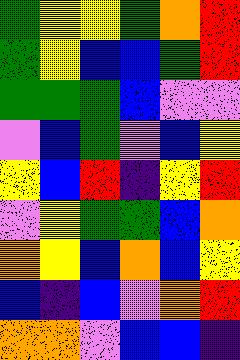[["green", "yellow", "yellow", "green", "orange", "red"], ["green", "yellow", "blue", "blue", "green", "red"], ["green", "green", "green", "blue", "violet", "violet"], ["violet", "blue", "green", "violet", "blue", "yellow"], ["yellow", "blue", "red", "indigo", "yellow", "red"], ["violet", "yellow", "green", "green", "blue", "orange"], ["orange", "yellow", "blue", "orange", "blue", "yellow"], ["blue", "indigo", "blue", "violet", "orange", "red"], ["orange", "orange", "violet", "blue", "blue", "indigo"]]